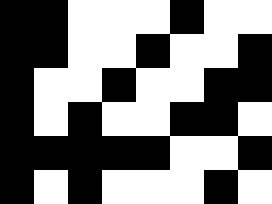[["black", "black", "white", "white", "white", "black", "white", "white"], ["black", "black", "white", "white", "black", "white", "white", "black"], ["black", "white", "white", "black", "white", "white", "black", "black"], ["black", "white", "black", "white", "white", "black", "black", "white"], ["black", "black", "black", "black", "black", "white", "white", "black"], ["black", "white", "black", "white", "white", "white", "black", "white"]]